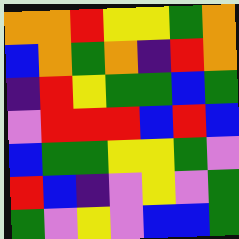[["orange", "orange", "red", "yellow", "yellow", "green", "orange"], ["blue", "orange", "green", "orange", "indigo", "red", "orange"], ["indigo", "red", "yellow", "green", "green", "blue", "green"], ["violet", "red", "red", "red", "blue", "red", "blue"], ["blue", "green", "green", "yellow", "yellow", "green", "violet"], ["red", "blue", "indigo", "violet", "yellow", "violet", "green"], ["green", "violet", "yellow", "violet", "blue", "blue", "green"]]